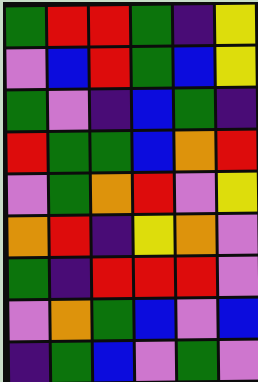[["green", "red", "red", "green", "indigo", "yellow"], ["violet", "blue", "red", "green", "blue", "yellow"], ["green", "violet", "indigo", "blue", "green", "indigo"], ["red", "green", "green", "blue", "orange", "red"], ["violet", "green", "orange", "red", "violet", "yellow"], ["orange", "red", "indigo", "yellow", "orange", "violet"], ["green", "indigo", "red", "red", "red", "violet"], ["violet", "orange", "green", "blue", "violet", "blue"], ["indigo", "green", "blue", "violet", "green", "violet"]]